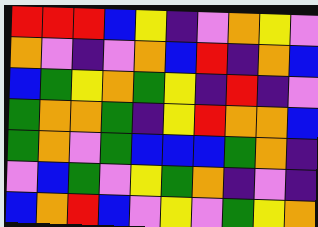[["red", "red", "red", "blue", "yellow", "indigo", "violet", "orange", "yellow", "violet"], ["orange", "violet", "indigo", "violet", "orange", "blue", "red", "indigo", "orange", "blue"], ["blue", "green", "yellow", "orange", "green", "yellow", "indigo", "red", "indigo", "violet"], ["green", "orange", "orange", "green", "indigo", "yellow", "red", "orange", "orange", "blue"], ["green", "orange", "violet", "green", "blue", "blue", "blue", "green", "orange", "indigo"], ["violet", "blue", "green", "violet", "yellow", "green", "orange", "indigo", "violet", "indigo"], ["blue", "orange", "red", "blue", "violet", "yellow", "violet", "green", "yellow", "orange"]]